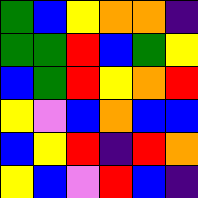[["green", "blue", "yellow", "orange", "orange", "indigo"], ["green", "green", "red", "blue", "green", "yellow"], ["blue", "green", "red", "yellow", "orange", "red"], ["yellow", "violet", "blue", "orange", "blue", "blue"], ["blue", "yellow", "red", "indigo", "red", "orange"], ["yellow", "blue", "violet", "red", "blue", "indigo"]]